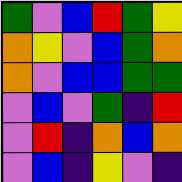[["green", "violet", "blue", "red", "green", "yellow"], ["orange", "yellow", "violet", "blue", "green", "orange"], ["orange", "violet", "blue", "blue", "green", "green"], ["violet", "blue", "violet", "green", "indigo", "red"], ["violet", "red", "indigo", "orange", "blue", "orange"], ["violet", "blue", "indigo", "yellow", "violet", "indigo"]]